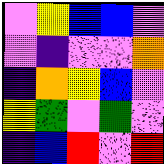[["violet", "yellow", "blue", "blue", "violet"], ["violet", "indigo", "violet", "violet", "orange"], ["indigo", "orange", "yellow", "blue", "violet"], ["yellow", "green", "violet", "green", "violet"], ["indigo", "blue", "red", "violet", "red"]]